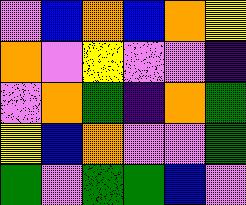[["violet", "blue", "orange", "blue", "orange", "yellow"], ["orange", "violet", "yellow", "violet", "violet", "indigo"], ["violet", "orange", "green", "indigo", "orange", "green"], ["yellow", "blue", "orange", "violet", "violet", "green"], ["green", "violet", "green", "green", "blue", "violet"]]